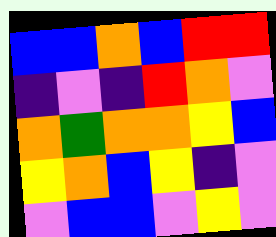[["blue", "blue", "orange", "blue", "red", "red"], ["indigo", "violet", "indigo", "red", "orange", "violet"], ["orange", "green", "orange", "orange", "yellow", "blue"], ["yellow", "orange", "blue", "yellow", "indigo", "violet"], ["violet", "blue", "blue", "violet", "yellow", "violet"]]